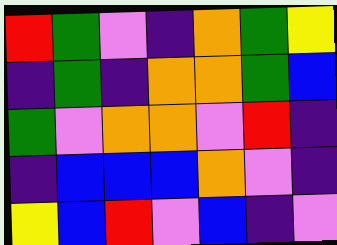[["red", "green", "violet", "indigo", "orange", "green", "yellow"], ["indigo", "green", "indigo", "orange", "orange", "green", "blue"], ["green", "violet", "orange", "orange", "violet", "red", "indigo"], ["indigo", "blue", "blue", "blue", "orange", "violet", "indigo"], ["yellow", "blue", "red", "violet", "blue", "indigo", "violet"]]